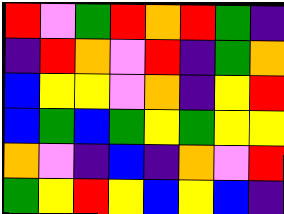[["red", "violet", "green", "red", "orange", "red", "green", "indigo"], ["indigo", "red", "orange", "violet", "red", "indigo", "green", "orange"], ["blue", "yellow", "yellow", "violet", "orange", "indigo", "yellow", "red"], ["blue", "green", "blue", "green", "yellow", "green", "yellow", "yellow"], ["orange", "violet", "indigo", "blue", "indigo", "orange", "violet", "red"], ["green", "yellow", "red", "yellow", "blue", "yellow", "blue", "indigo"]]